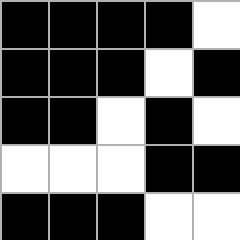[["black", "black", "black", "black", "white"], ["black", "black", "black", "white", "black"], ["black", "black", "white", "black", "white"], ["white", "white", "white", "black", "black"], ["black", "black", "black", "white", "white"]]